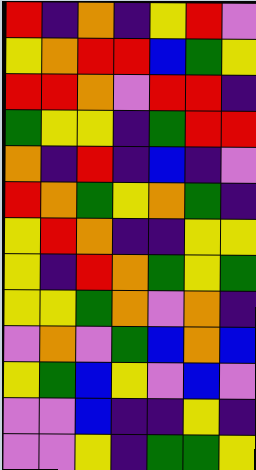[["red", "indigo", "orange", "indigo", "yellow", "red", "violet"], ["yellow", "orange", "red", "red", "blue", "green", "yellow"], ["red", "red", "orange", "violet", "red", "red", "indigo"], ["green", "yellow", "yellow", "indigo", "green", "red", "red"], ["orange", "indigo", "red", "indigo", "blue", "indigo", "violet"], ["red", "orange", "green", "yellow", "orange", "green", "indigo"], ["yellow", "red", "orange", "indigo", "indigo", "yellow", "yellow"], ["yellow", "indigo", "red", "orange", "green", "yellow", "green"], ["yellow", "yellow", "green", "orange", "violet", "orange", "indigo"], ["violet", "orange", "violet", "green", "blue", "orange", "blue"], ["yellow", "green", "blue", "yellow", "violet", "blue", "violet"], ["violet", "violet", "blue", "indigo", "indigo", "yellow", "indigo"], ["violet", "violet", "yellow", "indigo", "green", "green", "yellow"]]